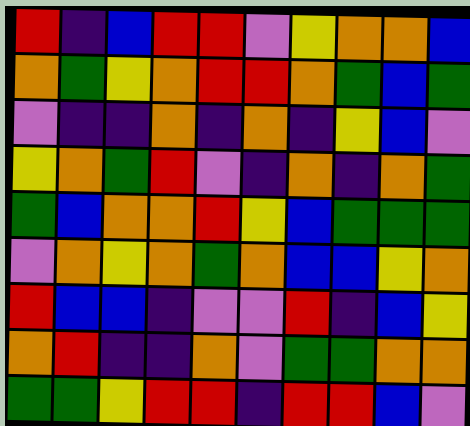[["red", "indigo", "blue", "red", "red", "violet", "yellow", "orange", "orange", "blue"], ["orange", "green", "yellow", "orange", "red", "red", "orange", "green", "blue", "green"], ["violet", "indigo", "indigo", "orange", "indigo", "orange", "indigo", "yellow", "blue", "violet"], ["yellow", "orange", "green", "red", "violet", "indigo", "orange", "indigo", "orange", "green"], ["green", "blue", "orange", "orange", "red", "yellow", "blue", "green", "green", "green"], ["violet", "orange", "yellow", "orange", "green", "orange", "blue", "blue", "yellow", "orange"], ["red", "blue", "blue", "indigo", "violet", "violet", "red", "indigo", "blue", "yellow"], ["orange", "red", "indigo", "indigo", "orange", "violet", "green", "green", "orange", "orange"], ["green", "green", "yellow", "red", "red", "indigo", "red", "red", "blue", "violet"]]